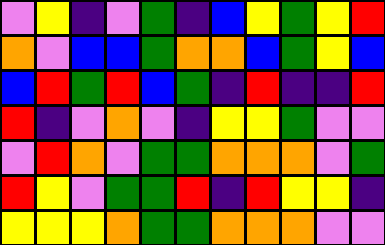[["violet", "yellow", "indigo", "violet", "green", "indigo", "blue", "yellow", "green", "yellow", "red"], ["orange", "violet", "blue", "blue", "green", "orange", "orange", "blue", "green", "yellow", "blue"], ["blue", "red", "green", "red", "blue", "green", "indigo", "red", "indigo", "indigo", "red"], ["red", "indigo", "violet", "orange", "violet", "indigo", "yellow", "yellow", "green", "violet", "violet"], ["violet", "red", "orange", "violet", "green", "green", "orange", "orange", "orange", "violet", "green"], ["red", "yellow", "violet", "green", "green", "red", "indigo", "red", "yellow", "yellow", "indigo"], ["yellow", "yellow", "yellow", "orange", "green", "green", "orange", "orange", "orange", "violet", "violet"]]